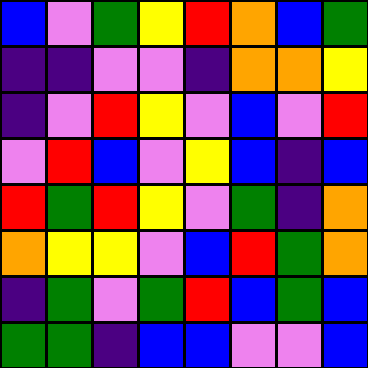[["blue", "violet", "green", "yellow", "red", "orange", "blue", "green"], ["indigo", "indigo", "violet", "violet", "indigo", "orange", "orange", "yellow"], ["indigo", "violet", "red", "yellow", "violet", "blue", "violet", "red"], ["violet", "red", "blue", "violet", "yellow", "blue", "indigo", "blue"], ["red", "green", "red", "yellow", "violet", "green", "indigo", "orange"], ["orange", "yellow", "yellow", "violet", "blue", "red", "green", "orange"], ["indigo", "green", "violet", "green", "red", "blue", "green", "blue"], ["green", "green", "indigo", "blue", "blue", "violet", "violet", "blue"]]